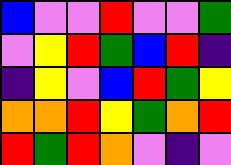[["blue", "violet", "violet", "red", "violet", "violet", "green"], ["violet", "yellow", "red", "green", "blue", "red", "indigo"], ["indigo", "yellow", "violet", "blue", "red", "green", "yellow"], ["orange", "orange", "red", "yellow", "green", "orange", "red"], ["red", "green", "red", "orange", "violet", "indigo", "violet"]]